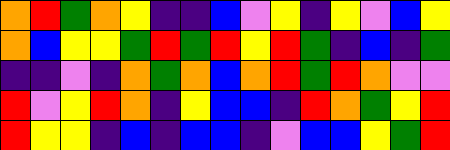[["orange", "red", "green", "orange", "yellow", "indigo", "indigo", "blue", "violet", "yellow", "indigo", "yellow", "violet", "blue", "yellow"], ["orange", "blue", "yellow", "yellow", "green", "red", "green", "red", "yellow", "red", "green", "indigo", "blue", "indigo", "green"], ["indigo", "indigo", "violet", "indigo", "orange", "green", "orange", "blue", "orange", "red", "green", "red", "orange", "violet", "violet"], ["red", "violet", "yellow", "red", "orange", "indigo", "yellow", "blue", "blue", "indigo", "red", "orange", "green", "yellow", "red"], ["red", "yellow", "yellow", "indigo", "blue", "indigo", "blue", "blue", "indigo", "violet", "blue", "blue", "yellow", "green", "red"]]